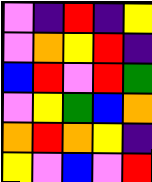[["violet", "indigo", "red", "indigo", "yellow"], ["violet", "orange", "yellow", "red", "indigo"], ["blue", "red", "violet", "red", "green"], ["violet", "yellow", "green", "blue", "orange"], ["orange", "red", "orange", "yellow", "indigo"], ["yellow", "violet", "blue", "violet", "red"]]